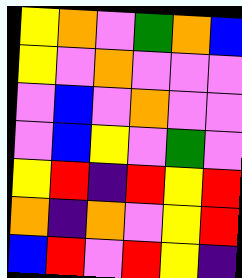[["yellow", "orange", "violet", "green", "orange", "blue"], ["yellow", "violet", "orange", "violet", "violet", "violet"], ["violet", "blue", "violet", "orange", "violet", "violet"], ["violet", "blue", "yellow", "violet", "green", "violet"], ["yellow", "red", "indigo", "red", "yellow", "red"], ["orange", "indigo", "orange", "violet", "yellow", "red"], ["blue", "red", "violet", "red", "yellow", "indigo"]]